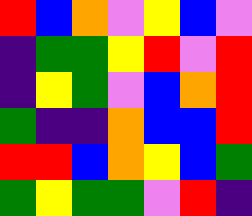[["red", "blue", "orange", "violet", "yellow", "blue", "violet"], ["indigo", "green", "green", "yellow", "red", "violet", "red"], ["indigo", "yellow", "green", "violet", "blue", "orange", "red"], ["green", "indigo", "indigo", "orange", "blue", "blue", "red"], ["red", "red", "blue", "orange", "yellow", "blue", "green"], ["green", "yellow", "green", "green", "violet", "red", "indigo"]]